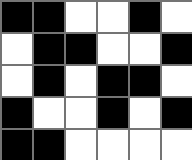[["black", "black", "white", "white", "black", "white"], ["white", "black", "black", "white", "white", "black"], ["white", "black", "white", "black", "black", "white"], ["black", "white", "white", "black", "white", "black"], ["black", "black", "white", "white", "white", "white"]]